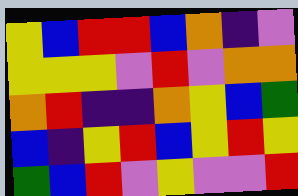[["yellow", "blue", "red", "red", "blue", "orange", "indigo", "violet"], ["yellow", "yellow", "yellow", "violet", "red", "violet", "orange", "orange"], ["orange", "red", "indigo", "indigo", "orange", "yellow", "blue", "green"], ["blue", "indigo", "yellow", "red", "blue", "yellow", "red", "yellow"], ["green", "blue", "red", "violet", "yellow", "violet", "violet", "red"]]